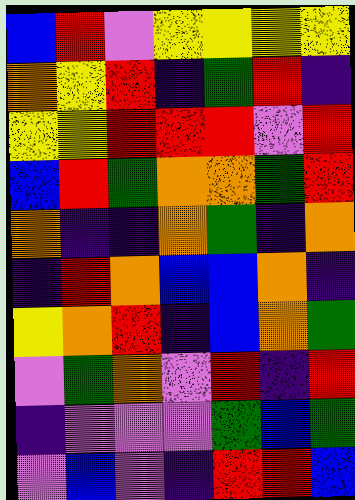[["blue", "red", "violet", "yellow", "yellow", "yellow", "yellow"], ["orange", "yellow", "red", "indigo", "green", "red", "indigo"], ["yellow", "yellow", "red", "red", "red", "violet", "red"], ["blue", "red", "green", "orange", "orange", "green", "red"], ["orange", "indigo", "indigo", "orange", "green", "indigo", "orange"], ["indigo", "red", "orange", "blue", "blue", "orange", "indigo"], ["yellow", "orange", "red", "indigo", "blue", "orange", "green"], ["violet", "green", "orange", "violet", "red", "indigo", "red"], ["indigo", "violet", "violet", "violet", "green", "blue", "green"], ["violet", "blue", "violet", "indigo", "red", "red", "blue"]]